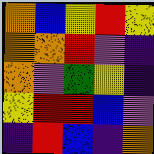[["orange", "blue", "yellow", "red", "yellow"], ["orange", "orange", "red", "violet", "indigo"], ["orange", "violet", "green", "yellow", "indigo"], ["yellow", "red", "red", "blue", "violet"], ["indigo", "red", "blue", "indigo", "orange"]]